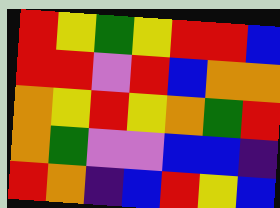[["red", "yellow", "green", "yellow", "red", "red", "blue"], ["red", "red", "violet", "red", "blue", "orange", "orange"], ["orange", "yellow", "red", "yellow", "orange", "green", "red"], ["orange", "green", "violet", "violet", "blue", "blue", "indigo"], ["red", "orange", "indigo", "blue", "red", "yellow", "blue"]]